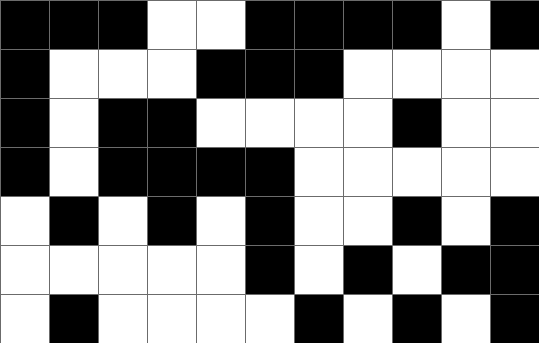[["black", "black", "black", "white", "white", "black", "black", "black", "black", "white", "black"], ["black", "white", "white", "white", "black", "black", "black", "white", "white", "white", "white"], ["black", "white", "black", "black", "white", "white", "white", "white", "black", "white", "white"], ["black", "white", "black", "black", "black", "black", "white", "white", "white", "white", "white"], ["white", "black", "white", "black", "white", "black", "white", "white", "black", "white", "black"], ["white", "white", "white", "white", "white", "black", "white", "black", "white", "black", "black"], ["white", "black", "white", "white", "white", "white", "black", "white", "black", "white", "black"]]